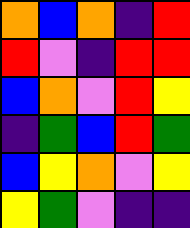[["orange", "blue", "orange", "indigo", "red"], ["red", "violet", "indigo", "red", "red"], ["blue", "orange", "violet", "red", "yellow"], ["indigo", "green", "blue", "red", "green"], ["blue", "yellow", "orange", "violet", "yellow"], ["yellow", "green", "violet", "indigo", "indigo"]]